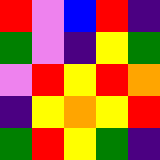[["red", "violet", "blue", "red", "indigo"], ["green", "violet", "indigo", "yellow", "green"], ["violet", "red", "yellow", "red", "orange"], ["indigo", "yellow", "orange", "yellow", "red"], ["green", "red", "yellow", "green", "indigo"]]